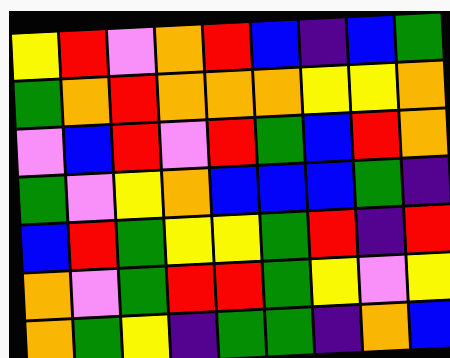[["yellow", "red", "violet", "orange", "red", "blue", "indigo", "blue", "green"], ["green", "orange", "red", "orange", "orange", "orange", "yellow", "yellow", "orange"], ["violet", "blue", "red", "violet", "red", "green", "blue", "red", "orange"], ["green", "violet", "yellow", "orange", "blue", "blue", "blue", "green", "indigo"], ["blue", "red", "green", "yellow", "yellow", "green", "red", "indigo", "red"], ["orange", "violet", "green", "red", "red", "green", "yellow", "violet", "yellow"], ["orange", "green", "yellow", "indigo", "green", "green", "indigo", "orange", "blue"]]